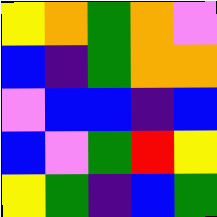[["yellow", "orange", "green", "orange", "violet"], ["blue", "indigo", "green", "orange", "orange"], ["violet", "blue", "blue", "indigo", "blue"], ["blue", "violet", "green", "red", "yellow"], ["yellow", "green", "indigo", "blue", "green"]]